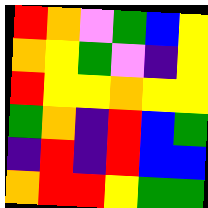[["red", "orange", "violet", "green", "blue", "yellow"], ["orange", "yellow", "green", "violet", "indigo", "yellow"], ["red", "yellow", "yellow", "orange", "yellow", "yellow"], ["green", "orange", "indigo", "red", "blue", "green"], ["indigo", "red", "indigo", "red", "blue", "blue"], ["orange", "red", "red", "yellow", "green", "green"]]